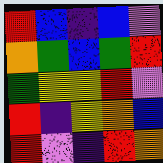[["red", "blue", "indigo", "blue", "violet"], ["orange", "green", "blue", "green", "red"], ["green", "yellow", "yellow", "red", "violet"], ["red", "indigo", "yellow", "orange", "blue"], ["red", "violet", "indigo", "red", "orange"]]